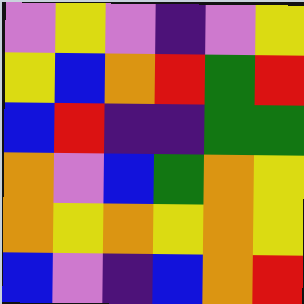[["violet", "yellow", "violet", "indigo", "violet", "yellow"], ["yellow", "blue", "orange", "red", "green", "red"], ["blue", "red", "indigo", "indigo", "green", "green"], ["orange", "violet", "blue", "green", "orange", "yellow"], ["orange", "yellow", "orange", "yellow", "orange", "yellow"], ["blue", "violet", "indigo", "blue", "orange", "red"]]